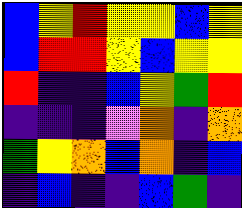[["blue", "yellow", "red", "yellow", "yellow", "blue", "yellow"], ["blue", "red", "red", "yellow", "blue", "yellow", "yellow"], ["red", "indigo", "indigo", "blue", "yellow", "green", "red"], ["indigo", "indigo", "indigo", "violet", "orange", "indigo", "orange"], ["green", "yellow", "orange", "blue", "orange", "indigo", "blue"], ["indigo", "blue", "indigo", "indigo", "blue", "green", "indigo"]]